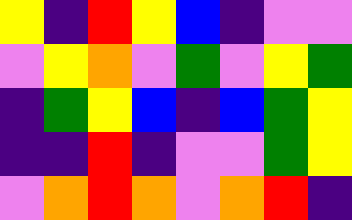[["yellow", "indigo", "red", "yellow", "blue", "indigo", "violet", "violet"], ["violet", "yellow", "orange", "violet", "green", "violet", "yellow", "green"], ["indigo", "green", "yellow", "blue", "indigo", "blue", "green", "yellow"], ["indigo", "indigo", "red", "indigo", "violet", "violet", "green", "yellow"], ["violet", "orange", "red", "orange", "violet", "orange", "red", "indigo"]]